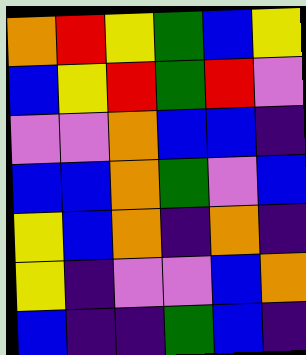[["orange", "red", "yellow", "green", "blue", "yellow"], ["blue", "yellow", "red", "green", "red", "violet"], ["violet", "violet", "orange", "blue", "blue", "indigo"], ["blue", "blue", "orange", "green", "violet", "blue"], ["yellow", "blue", "orange", "indigo", "orange", "indigo"], ["yellow", "indigo", "violet", "violet", "blue", "orange"], ["blue", "indigo", "indigo", "green", "blue", "indigo"]]